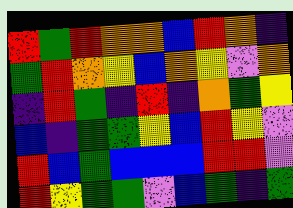[["red", "green", "red", "orange", "orange", "blue", "red", "orange", "indigo"], ["green", "red", "orange", "yellow", "blue", "orange", "yellow", "violet", "orange"], ["indigo", "red", "green", "indigo", "red", "indigo", "orange", "green", "yellow"], ["blue", "indigo", "green", "green", "yellow", "blue", "red", "yellow", "violet"], ["red", "blue", "green", "blue", "blue", "blue", "red", "red", "violet"], ["red", "yellow", "green", "green", "violet", "blue", "green", "indigo", "green"]]